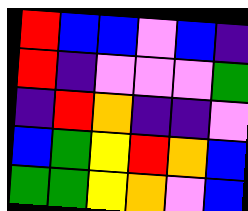[["red", "blue", "blue", "violet", "blue", "indigo"], ["red", "indigo", "violet", "violet", "violet", "green"], ["indigo", "red", "orange", "indigo", "indigo", "violet"], ["blue", "green", "yellow", "red", "orange", "blue"], ["green", "green", "yellow", "orange", "violet", "blue"]]